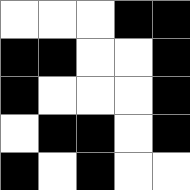[["white", "white", "white", "black", "black"], ["black", "black", "white", "white", "black"], ["black", "white", "white", "white", "black"], ["white", "black", "black", "white", "black"], ["black", "white", "black", "white", "white"]]